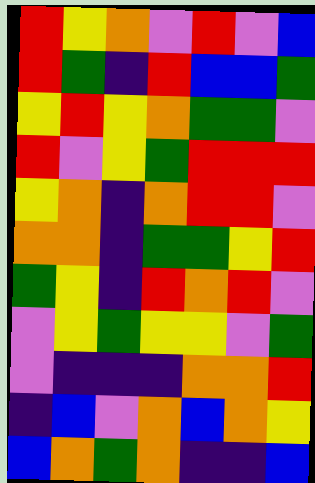[["red", "yellow", "orange", "violet", "red", "violet", "blue"], ["red", "green", "indigo", "red", "blue", "blue", "green"], ["yellow", "red", "yellow", "orange", "green", "green", "violet"], ["red", "violet", "yellow", "green", "red", "red", "red"], ["yellow", "orange", "indigo", "orange", "red", "red", "violet"], ["orange", "orange", "indigo", "green", "green", "yellow", "red"], ["green", "yellow", "indigo", "red", "orange", "red", "violet"], ["violet", "yellow", "green", "yellow", "yellow", "violet", "green"], ["violet", "indigo", "indigo", "indigo", "orange", "orange", "red"], ["indigo", "blue", "violet", "orange", "blue", "orange", "yellow"], ["blue", "orange", "green", "orange", "indigo", "indigo", "blue"]]